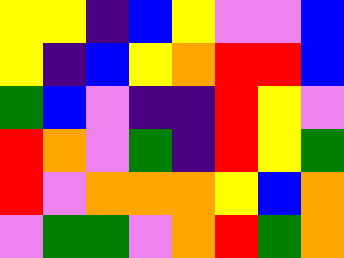[["yellow", "yellow", "indigo", "blue", "yellow", "violet", "violet", "blue"], ["yellow", "indigo", "blue", "yellow", "orange", "red", "red", "blue"], ["green", "blue", "violet", "indigo", "indigo", "red", "yellow", "violet"], ["red", "orange", "violet", "green", "indigo", "red", "yellow", "green"], ["red", "violet", "orange", "orange", "orange", "yellow", "blue", "orange"], ["violet", "green", "green", "violet", "orange", "red", "green", "orange"]]